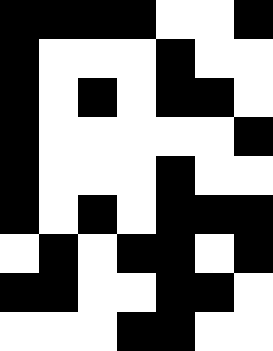[["black", "black", "black", "black", "white", "white", "black"], ["black", "white", "white", "white", "black", "white", "white"], ["black", "white", "black", "white", "black", "black", "white"], ["black", "white", "white", "white", "white", "white", "black"], ["black", "white", "white", "white", "black", "white", "white"], ["black", "white", "black", "white", "black", "black", "black"], ["white", "black", "white", "black", "black", "white", "black"], ["black", "black", "white", "white", "black", "black", "white"], ["white", "white", "white", "black", "black", "white", "white"]]